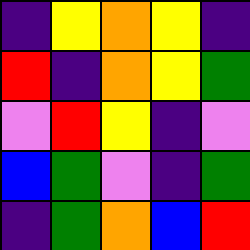[["indigo", "yellow", "orange", "yellow", "indigo"], ["red", "indigo", "orange", "yellow", "green"], ["violet", "red", "yellow", "indigo", "violet"], ["blue", "green", "violet", "indigo", "green"], ["indigo", "green", "orange", "blue", "red"]]